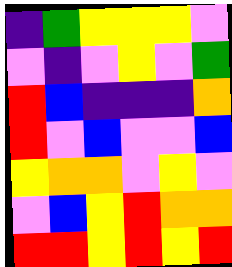[["indigo", "green", "yellow", "yellow", "yellow", "violet"], ["violet", "indigo", "violet", "yellow", "violet", "green"], ["red", "blue", "indigo", "indigo", "indigo", "orange"], ["red", "violet", "blue", "violet", "violet", "blue"], ["yellow", "orange", "orange", "violet", "yellow", "violet"], ["violet", "blue", "yellow", "red", "orange", "orange"], ["red", "red", "yellow", "red", "yellow", "red"]]